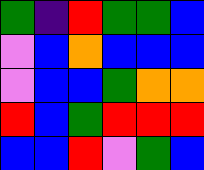[["green", "indigo", "red", "green", "green", "blue"], ["violet", "blue", "orange", "blue", "blue", "blue"], ["violet", "blue", "blue", "green", "orange", "orange"], ["red", "blue", "green", "red", "red", "red"], ["blue", "blue", "red", "violet", "green", "blue"]]